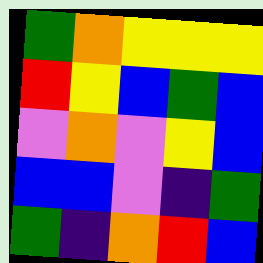[["green", "orange", "yellow", "yellow", "yellow"], ["red", "yellow", "blue", "green", "blue"], ["violet", "orange", "violet", "yellow", "blue"], ["blue", "blue", "violet", "indigo", "green"], ["green", "indigo", "orange", "red", "blue"]]